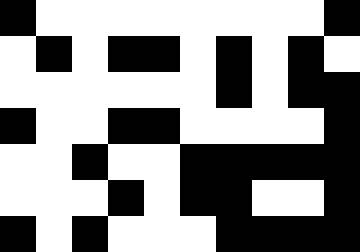[["black", "white", "white", "white", "white", "white", "white", "white", "white", "black"], ["white", "black", "white", "black", "black", "white", "black", "white", "black", "white"], ["white", "white", "white", "white", "white", "white", "black", "white", "black", "black"], ["black", "white", "white", "black", "black", "white", "white", "white", "white", "black"], ["white", "white", "black", "white", "white", "black", "black", "black", "black", "black"], ["white", "white", "white", "black", "white", "black", "black", "white", "white", "black"], ["black", "white", "black", "white", "white", "white", "black", "black", "black", "black"]]